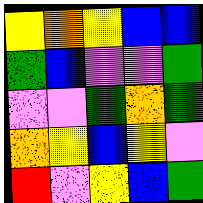[["yellow", "orange", "yellow", "blue", "blue"], ["green", "blue", "violet", "violet", "green"], ["violet", "violet", "green", "orange", "green"], ["orange", "yellow", "blue", "yellow", "violet"], ["red", "violet", "yellow", "blue", "green"]]